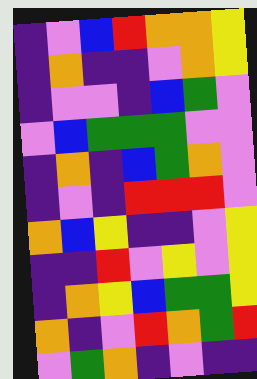[["indigo", "violet", "blue", "red", "orange", "orange", "yellow"], ["indigo", "orange", "indigo", "indigo", "violet", "orange", "yellow"], ["indigo", "violet", "violet", "indigo", "blue", "green", "violet"], ["violet", "blue", "green", "green", "green", "violet", "violet"], ["indigo", "orange", "indigo", "blue", "green", "orange", "violet"], ["indigo", "violet", "indigo", "red", "red", "red", "violet"], ["orange", "blue", "yellow", "indigo", "indigo", "violet", "yellow"], ["indigo", "indigo", "red", "violet", "yellow", "violet", "yellow"], ["indigo", "orange", "yellow", "blue", "green", "green", "yellow"], ["orange", "indigo", "violet", "red", "orange", "green", "red"], ["violet", "green", "orange", "indigo", "violet", "indigo", "indigo"]]